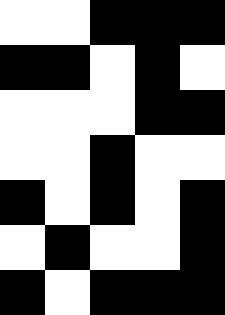[["white", "white", "black", "black", "black"], ["black", "black", "white", "black", "white"], ["white", "white", "white", "black", "black"], ["white", "white", "black", "white", "white"], ["black", "white", "black", "white", "black"], ["white", "black", "white", "white", "black"], ["black", "white", "black", "black", "black"]]